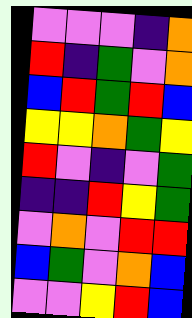[["violet", "violet", "violet", "indigo", "orange"], ["red", "indigo", "green", "violet", "orange"], ["blue", "red", "green", "red", "blue"], ["yellow", "yellow", "orange", "green", "yellow"], ["red", "violet", "indigo", "violet", "green"], ["indigo", "indigo", "red", "yellow", "green"], ["violet", "orange", "violet", "red", "red"], ["blue", "green", "violet", "orange", "blue"], ["violet", "violet", "yellow", "red", "blue"]]